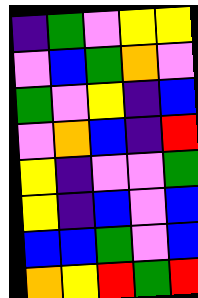[["indigo", "green", "violet", "yellow", "yellow"], ["violet", "blue", "green", "orange", "violet"], ["green", "violet", "yellow", "indigo", "blue"], ["violet", "orange", "blue", "indigo", "red"], ["yellow", "indigo", "violet", "violet", "green"], ["yellow", "indigo", "blue", "violet", "blue"], ["blue", "blue", "green", "violet", "blue"], ["orange", "yellow", "red", "green", "red"]]